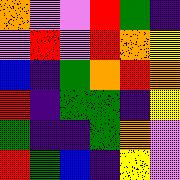[["orange", "violet", "violet", "red", "green", "indigo"], ["violet", "red", "violet", "red", "orange", "yellow"], ["blue", "indigo", "green", "orange", "red", "orange"], ["red", "indigo", "green", "green", "indigo", "yellow"], ["green", "indigo", "indigo", "green", "orange", "violet"], ["red", "green", "blue", "indigo", "yellow", "violet"]]